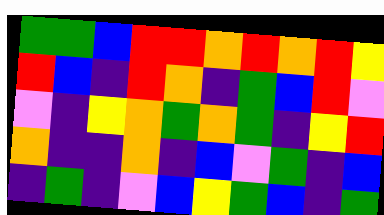[["green", "green", "blue", "red", "red", "orange", "red", "orange", "red", "yellow"], ["red", "blue", "indigo", "red", "orange", "indigo", "green", "blue", "red", "violet"], ["violet", "indigo", "yellow", "orange", "green", "orange", "green", "indigo", "yellow", "red"], ["orange", "indigo", "indigo", "orange", "indigo", "blue", "violet", "green", "indigo", "blue"], ["indigo", "green", "indigo", "violet", "blue", "yellow", "green", "blue", "indigo", "green"]]